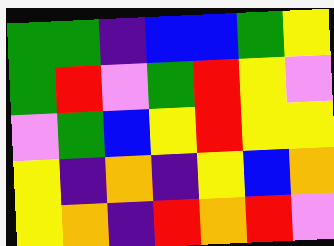[["green", "green", "indigo", "blue", "blue", "green", "yellow"], ["green", "red", "violet", "green", "red", "yellow", "violet"], ["violet", "green", "blue", "yellow", "red", "yellow", "yellow"], ["yellow", "indigo", "orange", "indigo", "yellow", "blue", "orange"], ["yellow", "orange", "indigo", "red", "orange", "red", "violet"]]